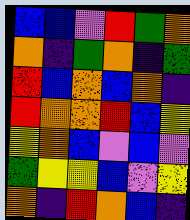[["blue", "blue", "violet", "red", "green", "orange"], ["orange", "indigo", "green", "orange", "indigo", "green"], ["red", "blue", "orange", "blue", "orange", "indigo"], ["red", "orange", "orange", "red", "blue", "yellow"], ["yellow", "orange", "blue", "violet", "blue", "violet"], ["green", "yellow", "yellow", "blue", "violet", "yellow"], ["orange", "indigo", "red", "orange", "blue", "indigo"]]